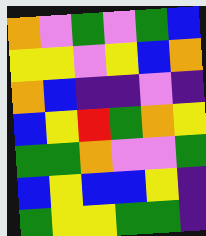[["orange", "violet", "green", "violet", "green", "blue"], ["yellow", "yellow", "violet", "yellow", "blue", "orange"], ["orange", "blue", "indigo", "indigo", "violet", "indigo"], ["blue", "yellow", "red", "green", "orange", "yellow"], ["green", "green", "orange", "violet", "violet", "green"], ["blue", "yellow", "blue", "blue", "yellow", "indigo"], ["green", "yellow", "yellow", "green", "green", "indigo"]]